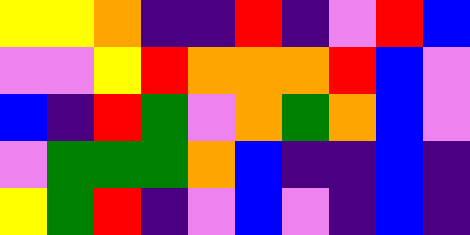[["yellow", "yellow", "orange", "indigo", "indigo", "red", "indigo", "violet", "red", "blue"], ["violet", "violet", "yellow", "red", "orange", "orange", "orange", "red", "blue", "violet"], ["blue", "indigo", "red", "green", "violet", "orange", "green", "orange", "blue", "violet"], ["violet", "green", "green", "green", "orange", "blue", "indigo", "indigo", "blue", "indigo"], ["yellow", "green", "red", "indigo", "violet", "blue", "violet", "indigo", "blue", "indigo"]]